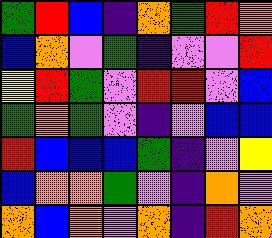[["green", "red", "blue", "indigo", "orange", "green", "red", "orange"], ["blue", "orange", "violet", "green", "indigo", "violet", "violet", "red"], ["yellow", "red", "green", "violet", "red", "red", "violet", "blue"], ["green", "orange", "green", "violet", "indigo", "violet", "blue", "blue"], ["red", "blue", "blue", "blue", "green", "indigo", "violet", "yellow"], ["blue", "orange", "orange", "green", "violet", "indigo", "orange", "violet"], ["orange", "blue", "orange", "violet", "orange", "indigo", "red", "orange"]]